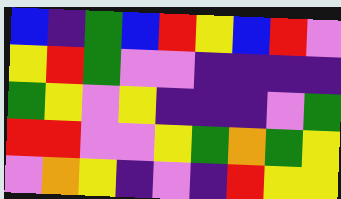[["blue", "indigo", "green", "blue", "red", "yellow", "blue", "red", "violet"], ["yellow", "red", "green", "violet", "violet", "indigo", "indigo", "indigo", "indigo"], ["green", "yellow", "violet", "yellow", "indigo", "indigo", "indigo", "violet", "green"], ["red", "red", "violet", "violet", "yellow", "green", "orange", "green", "yellow"], ["violet", "orange", "yellow", "indigo", "violet", "indigo", "red", "yellow", "yellow"]]